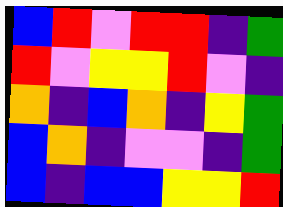[["blue", "red", "violet", "red", "red", "indigo", "green"], ["red", "violet", "yellow", "yellow", "red", "violet", "indigo"], ["orange", "indigo", "blue", "orange", "indigo", "yellow", "green"], ["blue", "orange", "indigo", "violet", "violet", "indigo", "green"], ["blue", "indigo", "blue", "blue", "yellow", "yellow", "red"]]